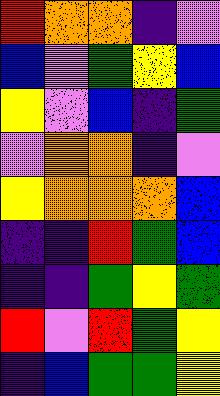[["red", "orange", "orange", "indigo", "violet"], ["blue", "violet", "green", "yellow", "blue"], ["yellow", "violet", "blue", "indigo", "green"], ["violet", "orange", "orange", "indigo", "violet"], ["yellow", "orange", "orange", "orange", "blue"], ["indigo", "indigo", "red", "green", "blue"], ["indigo", "indigo", "green", "yellow", "green"], ["red", "violet", "red", "green", "yellow"], ["indigo", "blue", "green", "green", "yellow"]]